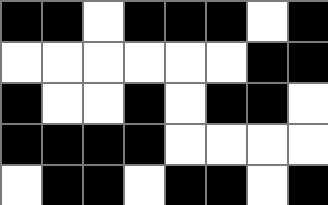[["black", "black", "white", "black", "black", "black", "white", "black"], ["white", "white", "white", "white", "white", "white", "black", "black"], ["black", "white", "white", "black", "white", "black", "black", "white"], ["black", "black", "black", "black", "white", "white", "white", "white"], ["white", "black", "black", "white", "black", "black", "white", "black"]]